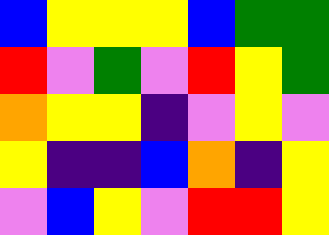[["blue", "yellow", "yellow", "yellow", "blue", "green", "green"], ["red", "violet", "green", "violet", "red", "yellow", "green"], ["orange", "yellow", "yellow", "indigo", "violet", "yellow", "violet"], ["yellow", "indigo", "indigo", "blue", "orange", "indigo", "yellow"], ["violet", "blue", "yellow", "violet", "red", "red", "yellow"]]